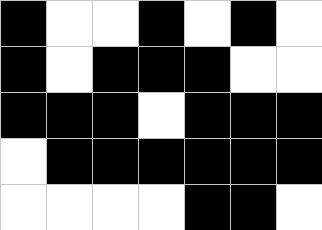[["black", "white", "white", "black", "white", "black", "white"], ["black", "white", "black", "black", "black", "white", "white"], ["black", "black", "black", "white", "black", "black", "black"], ["white", "black", "black", "black", "black", "black", "black"], ["white", "white", "white", "white", "black", "black", "white"]]